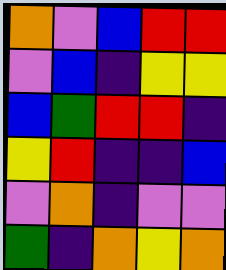[["orange", "violet", "blue", "red", "red"], ["violet", "blue", "indigo", "yellow", "yellow"], ["blue", "green", "red", "red", "indigo"], ["yellow", "red", "indigo", "indigo", "blue"], ["violet", "orange", "indigo", "violet", "violet"], ["green", "indigo", "orange", "yellow", "orange"]]